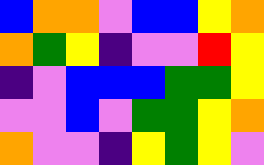[["blue", "orange", "orange", "violet", "blue", "blue", "yellow", "orange"], ["orange", "green", "yellow", "indigo", "violet", "violet", "red", "yellow"], ["indigo", "violet", "blue", "blue", "blue", "green", "green", "yellow"], ["violet", "violet", "blue", "violet", "green", "green", "yellow", "orange"], ["orange", "violet", "violet", "indigo", "yellow", "green", "yellow", "violet"]]